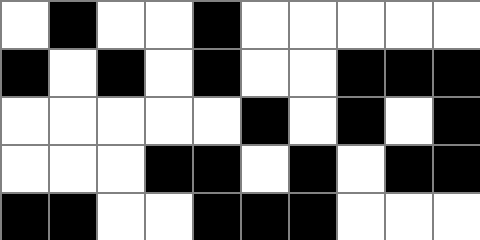[["white", "black", "white", "white", "black", "white", "white", "white", "white", "white"], ["black", "white", "black", "white", "black", "white", "white", "black", "black", "black"], ["white", "white", "white", "white", "white", "black", "white", "black", "white", "black"], ["white", "white", "white", "black", "black", "white", "black", "white", "black", "black"], ["black", "black", "white", "white", "black", "black", "black", "white", "white", "white"]]